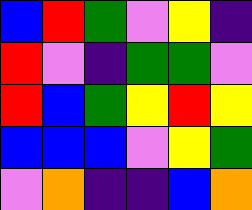[["blue", "red", "green", "violet", "yellow", "indigo"], ["red", "violet", "indigo", "green", "green", "violet"], ["red", "blue", "green", "yellow", "red", "yellow"], ["blue", "blue", "blue", "violet", "yellow", "green"], ["violet", "orange", "indigo", "indigo", "blue", "orange"]]